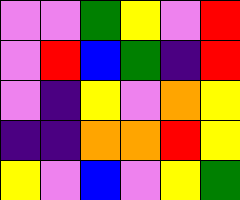[["violet", "violet", "green", "yellow", "violet", "red"], ["violet", "red", "blue", "green", "indigo", "red"], ["violet", "indigo", "yellow", "violet", "orange", "yellow"], ["indigo", "indigo", "orange", "orange", "red", "yellow"], ["yellow", "violet", "blue", "violet", "yellow", "green"]]